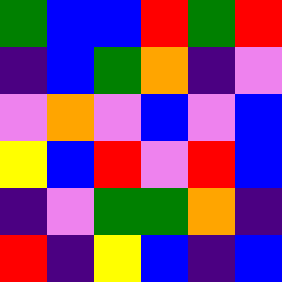[["green", "blue", "blue", "red", "green", "red"], ["indigo", "blue", "green", "orange", "indigo", "violet"], ["violet", "orange", "violet", "blue", "violet", "blue"], ["yellow", "blue", "red", "violet", "red", "blue"], ["indigo", "violet", "green", "green", "orange", "indigo"], ["red", "indigo", "yellow", "blue", "indigo", "blue"]]